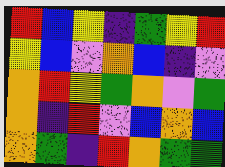[["red", "blue", "yellow", "indigo", "green", "yellow", "red"], ["yellow", "blue", "violet", "orange", "blue", "indigo", "violet"], ["orange", "red", "yellow", "green", "orange", "violet", "green"], ["orange", "indigo", "red", "violet", "blue", "orange", "blue"], ["orange", "green", "indigo", "red", "orange", "green", "green"]]